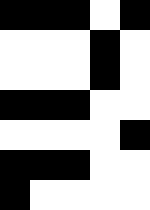[["black", "black", "black", "white", "black"], ["white", "white", "white", "black", "white"], ["white", "white", "white", "black", "white"], ["black", "black", "black", "white", "white"], ["white", "white", "white", "white", "black"], ["black", "black", "black", "white", "white"], ["black", "white", "white", "white", "white"]]